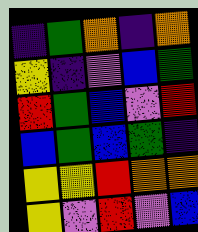[["indigo", "green", "orange", "indigo", "orange"], ["yellow", "indigo", "violet", "blue", "green"], ["red", "green", "blue", "violet", "red"], ["blue", "green", "blue", "green", "indigo"], ["yellow", "yellow", "red", "orange", "orange"], ["yellow", "violet", "red", "violet", "blue"]]